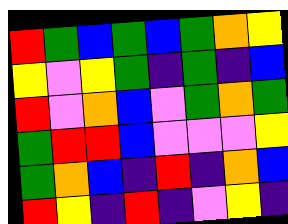[["red", "green", "blue", "green", "blue", "green", "orange", "yellow"], ["yellow", "violet", "yellow", "green", "indigo", "green", "indigo", "blue"], ["red", "violet", "orange", "blue", "violet", "green", "orange", "green"], ["green", "red", "red", "blue", "violet", "violet", "violet", "yellow"], ["green", "orange", "blue", "indigo", "red", "indigo", "orange", "blue"], ["red", "yellow", "indigo", "red", "indigo", "violet", "yellow", "indigo"]]